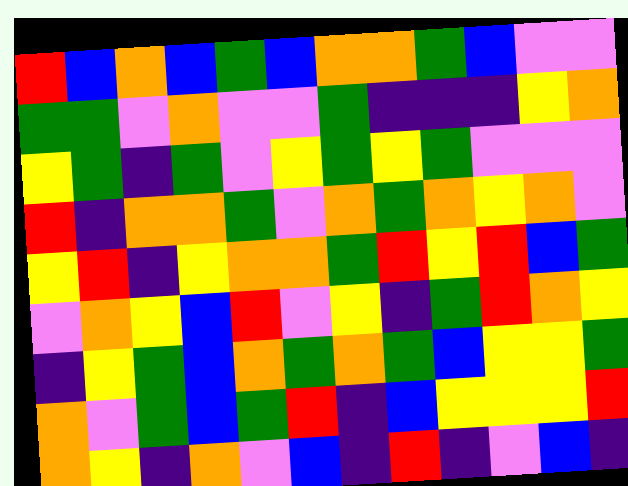[["red", "blue", "orange", "blue", "green", "blue", "orange", "orange", "green", "blue", "violet", "violet"], ["green", "green", "violet", "orange", "violet", "violet", "green", "indigo", "indigo", "indigo", "yellow", "orange"], ["yellow", "green", "indigo", "green", "violet", "yellow", "green", "yellow", "green", "violet", "violet", "violet"], ["red", "indigo", "orange", "orange", "green", "violet", "orange", "green", "orange", "yellow", "orange", "violet"], ["yellow", "red", "indigo", "yellow", "orange", "orange", "green", "red", "yellow", "red", "blue", "green"], ["violet", "orange", "yellow", "blue", "red", "violet", "yellow", "indigo", "green", "red", "orange", "yellow"], ["indigo", "yellow", "green", "blue", "orange", "green", "orange", "green", "blue", "yellow", "yellow", "green"], ["orange", "violet", "green", "blue", "green", "red", "indigo", "blue", "yellow", "yellow", "yellow", "red"], ["orange", "yellow", "indigo", "orange", "violet", "blue", "indigo", "red", "indigo", "violet", "blue", "indigo"]]